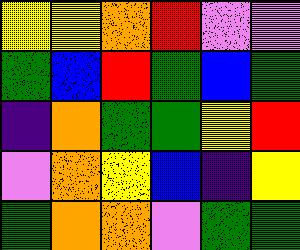[["yellow", "yellow", "orange", "red", "violet", "violet"], ["green", "blue", "red", "green", "blue", "green"], ["indigo", "orange", "green", "green", "yellow", "red"], ["violet", "orange", "yellow", "blue", "indigo", "yellow"], ["green", "orange", "orange", "violet", "green", "green"]]